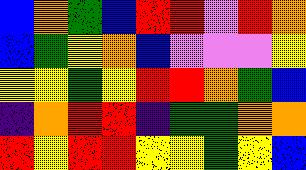[["blue", "orange", "green", "blue", "red", "red", "violet", "red", "orange"], ["blue", "green", "yellow", "orange", "blue", "violet", "violet", "violet", "yellow"], ["yellow", "yellow", "green", "yellow", "red", "red", "orange", "green", "blue"], ["indigo", "orange", "red", "red", "indigo", "green", "green", "orange", "orange"], ["red", "yellow", "red", "red", "yellow", "yellow", "green", "yellow", "blue"]]